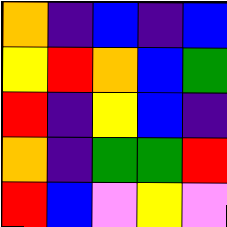[["orange", "indigo", "blue", "indigo", "blue"], ["yellow", "red", "orange", "blue", "green"], ["red", "indigo", "yellow", "blue", "indigo"], ["orange", "indigo", "green", "green", "red"], ["red", "blue", "violet", "yellow", "violet"]]